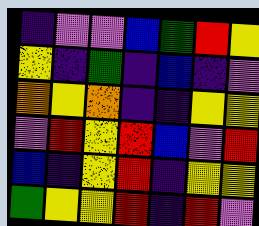[["indigo", "violet", "violet", "blue", "green", "red", "yellow"], ["yellow", "indigo", "green", "indigo", "blue", "indigo", "violet"], ["orange", "yellow", "orange", "indigo", "indigo", "yellow", "yellow"], ["violet", "red", "yellow", "red", "blue", "violet", "red"], ["blue", "indigo", "yellow", "red", "indigo", "yellow", "yellow"], ["green", "yellow", "yellow", "red", "indigo", "red", "violet"]]